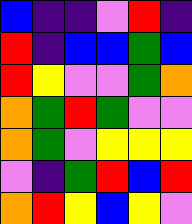[["blue", "indigo", "indigo", "violet", "red", "indigo"], ["red", "indigo", "blue", "blue", "green", "blue"], ["red", "yellow", "violet", "violet", "green", "orange"], ["orange", "green", "red", "green", "violet", "violet"], ["orange", "green", "violet", "yellow", "yellow", "yellow"], ["violet", "indigo", "green", "red", "blue", "red"], ["orange", "red", "yellow", "blue", "yellow", "violet"]]